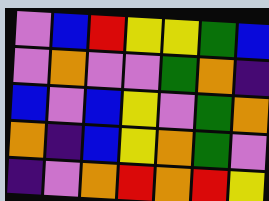[["violet", "blue", "red", "yellow", "yellow", "green", "blue"], ["violet", "orange", "violet", "violet", "green", "orange", "indigo"], ["blue", "violet", "blue", "yellow", "violet", "green", "orange"], ["orange", "indigo", "blue", "yellow", "orange", "green", "violet"], ["indigo", "violet", "orange", "red", "orange", "red", "yellow"]]